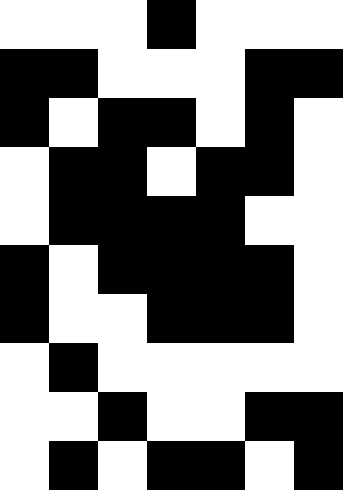[["white", "white", "white", "black", "white", "white", "white"], ["black", "black", "white", "white", "white", "black", "black"], ["black", "white", "black", "black", "white", "black", "white"], ["white", "black", "black", "white", "black", "black", "white"], ["white", "black", "black", "black", "black", "white", "white"], ["black", "white", "black", "black", "black", "black", "white"], ["black", "white", "white", "black", "black", "black", "white"], ["white", "black", "white", "white", "white", "white", "white"], ["white", "white", "black", "white", "white", "black", "black"], ["white", "black", "white", "black", "black", "white", "black"]]